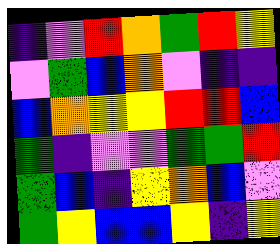[["indigo", "violet", "red", "orange", "green", "red", "yellow"], ["violet", "green", "blue", "orange", "violet", "indigo", "indigo"], ["blue", "orange", "yellow", "yellow", "red", "red", "blue"], ["green", "indigo", "violet", "violet", "green", "green", "red"], ["green", "blue", "indigo", "yellow", "orange", "blue", "violet"], ["green", "yellow", "blue", "blue", "yellow", "indigo", "yellow"]]